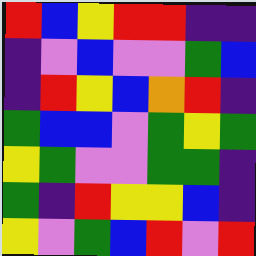[["red", "blue", "yellow", "red", "red", "indigo", "indigo"], ["indigo", "violet", "blue", "violet", "violet", "green", "blue"], ["indigo", "red", "yellow", "blue", "orange", "red", "indigo"], ["green", "blue", "blue", "violet", "green", "yellow", "green"], ["yellow", "green", "violet", "violet", "green", "green", "indigo"], ["green", "indigo", "red", "yellow", "yellow", "blue", "indigo"], ["yellow", "violet", "green", "blue", "red", "violet", "red"]]